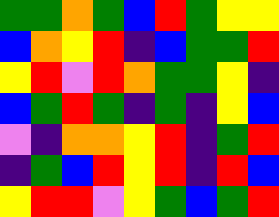[["green", "green", "orange", "green", "blue", "red", "green", "yellow", "yellow"], ["blue", "orange", "yellow", "red", "indigo", "blue", "green", "green", "red"], ["yellow", "red", "violet", "red", "orange", "green", "green", "yellow", "indigo"], ["blue", "green", "red", "green", "indigo", "green", "indigo", "yellow", "blue"], ["violet", "indigo", "orange", "orange", "yellow", "red", "indigo", "green", "red"], ["indigo", "green", "blue", "red", "yellow", "red", "indigo", "red", "blue"], ["yellow", "red", "red", "violet", "yellow", "green", "blue", "green", "red"]]